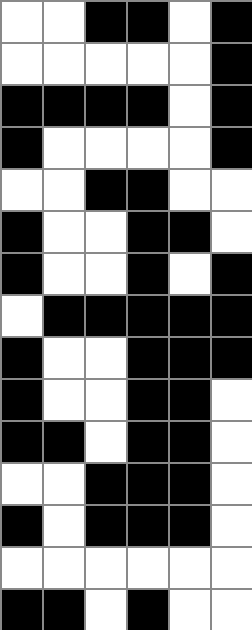[["white", "white", "black", "black", "white", "black"], ["white", "white", "white", "white", "white", "black"], ["black", "black", "black", "black", "white", "black"], ["black", "white", "white", "white", "white", "black"], ["white", "white", "black", "black", "white", "white"], ["black", "white", "white", "black", "black", "white"], ["black", "white", "white", "black", "white", "black"], ["white", "black", "black", "black", "black", "black"], ["black", "white", "white", "black", "black", "black"], ["black", "white", "white", "black", "black", "white"], ["black", "black", "white", "black", "black", "white"], ["white", "white", "black", "black", "black", "white"], ["black", "white", "black", "black", "black", "white"], ["white", "white", "white", "white", "white", "white"], ["black", "black", "white", "black", "white", "white"]]